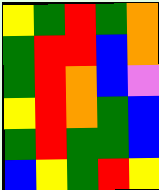[["yellow", "green", "red", "green", "orange"], ["green", "red", "red", "blue", "orange"], ["green", "red", "orange", "blue", "violet"], ["yellow", "red", "orange", "green", "blue"], ["green", "red", "green", "green", "blue"], ["blue", "yellow", "green", "red", "yellow"]]